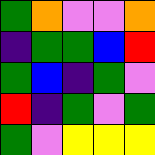[["green", "orange", "violet", "violet", "orange"], ["indigo", "green", "green", "blue", "red"], ["green", "blue", "indigo", "green", "violet"], ["red", "indigo", "green", "violet", "green"], ["green", "violet", "yellow", "yellow", "yellow"]]